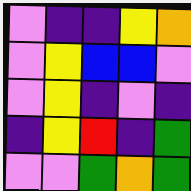[["violet", "indigo", "indigo", "yellow", "orange"], ["violet", "yellow", "blue", "blue", "violet"], ["violet", "yellow", "indigo", "violet", "indigo"], ["indigo", "yellow", "red", "indigo", "green"], ["violet", "violet", "green", "orange", "green"]]